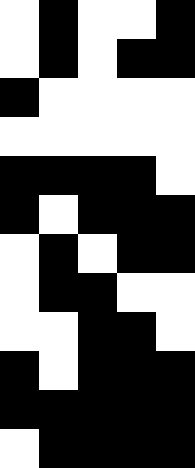[["white", "black", "white", "white", "black"], ["white", "black", "white", "black", "black"], ["black", "white", "white", "white", "white"], ["white", "white", "white", "white", "white"], ["black", "black", "black", "black", "white"], ["black", "white", "black", "black", "black"], ["white", "black", "white", "black", "black"], ["white", "black", "black", "white", "white"], ["white", "white", "black", "black", "white"], ["black", "white", "black", "black", "black"], ["black", "black", "black", "black", "black"], ["white", "black", "black", "black", "black"]]